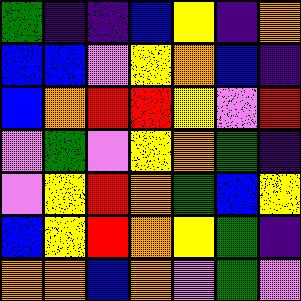[["green", "indigo", "indigo", "blue", "yellow", "indigo", "orange"], ["blue", "blue", "violet", "yellow", "orange", "blue", "indigo"], ["blue", "orange", "red", "red", "yellow", "violet", "red"], ["violet", "green", "violet", "yellow", "orange", "green", "indigo"], ["violet", "yellow", "red", "orange", "green", "blue", "yellow"], ["blue", "yellow", "red", "orange", "yellow", "green", "indigo"], ["orange", "orange", "blue", "orange", "violet", "green", "violet"]]